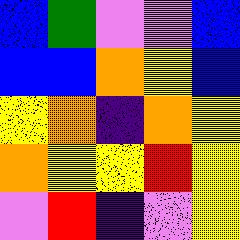[["blue", "green", "violet", "violet", "blue"], ["blue", "blue", "orange", "yellow", "blue"], ["yellow", "orange", "indigo", "orange", "yellow"], ["orange", "yellow", "yellow", "red", "yellow"], ["violet", "red", "indigo", "violet", "yellow"]]